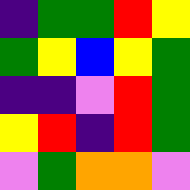[["indigo", "green", "green", "red", "yellow"], ["green", "yellow", "blue", "yellow", "green"], ["indigo", "indigo", "violet", "red", "green"], ["yellow", "red", "indigo", "red", "green"], ["violet", "green", "orange", "orange", "violet"]]